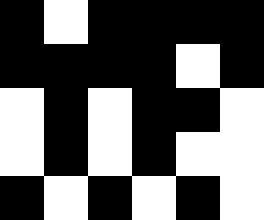[["black", "white", "black", "black", "black", "black"], ["black", "black", "black", "black", "white", "black"], ["white", "black", "white", "black", "black", "white"], ["white", "black", "white", "black", "white", "white"], ["black", "white", "black", "white", "black", "white"]]